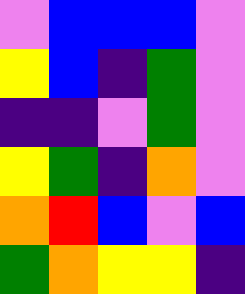[["violet", "blue", "blue", "blue", "violet"], ["yellow", "blue", "indigo", "green", "violet"], ["indigo", "indigo", "violet", "green", "violet"], ["yellow", "green", "indigo", "orange", "violet"], ["orange", "red", "blue", "violet", "blue"], ["green", "orange", "yellow", "yellow", "indigo"]]